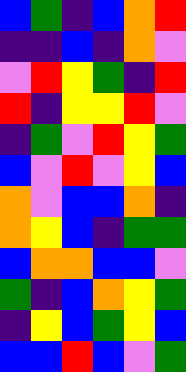[["blue", "green", "indigo", "blue", "orange", "red"], ["indigo", "indigo", "blue", "indigo", "orange", "violet"], ["violet", "red", "yellow", "green", "indigo", "red"], ["red", "indigo", "yellow", "yellow", "red", "violet"], ["indigo", "green", "violet", "red", "yellow", "green"], ["blue", "violet", "red", "violet", "yellow", "blue"], ["orange", "violet", "blue", "blue", "orange", "indigo"], ["orange", "yellow", "blue", "indigo", "green", "green"], ["blue", "orange", "orange", "blue", "blue", "violet"], ["green", "indigo", "blue", "orange", "yellow", "green"], ["indigo", "yellow", "blue", "green", "yellow", "blue"], ["blue", "blue", "red", "blue", "violet", "green"]]